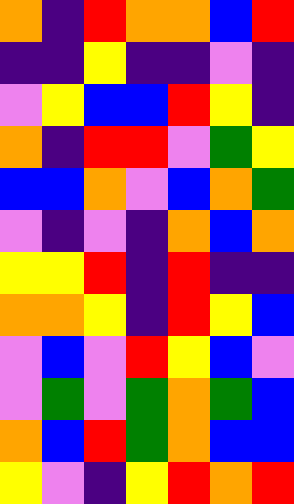[["orange", "indigo", "red", "orange", "orange", "blue", "red"], ["indigo", "indigo", "yellow", "indigo", "indigo", "violet", "indigo"], ["violet", "yellow", "blue", "blue", "red", "yellow", "indigo"], ["orange", "indigo", "red", "red", "violet", "green", "yellow"], ["blue", "blue", "orange", "violet", "blue", "orange", "green"], ["violet", "indigo", "violet", "indigo", "orange", "blue", "orange"], ["yellow", "yellow", "red", "indigo", "red", "indigo", "indigo"], ["orange", "orange", "yellow", "indigo", "red", "yellow", "blue"], ["violet", "blue", "violet", "red", "yellow", "blue", "violet"], ["violet", "green", "violet", "green", "orange", "green", "blue"], ["orange", "blue", "red", "green", "orange", "blue", "blue"], ["yellow", "violet", "indigo", "yellow", "red", "orange", "red"]]